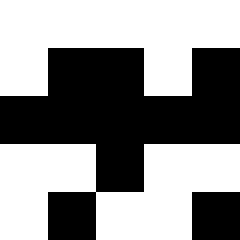[["white", "white", "white", "white", "white"], ["white", "black", "black", "white", "black"], ["black", "black", "black", "black", "black"], ["white", "white", "black", "white", "white"], ["white", "black", "white", "white", "black"]]